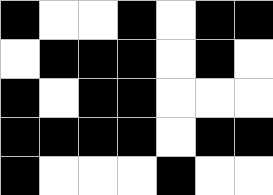[["black", "white", "white", "black", "white", "black", "black"], ["white", "black", "black", "black", "white", "black", "white"], ["black", "white", "black", "black", "white", "white", "white"], ["black", "black", "black", "black", "white", "black", "black"], ["black", "white", "white", "white", "black", "white", "white"]]